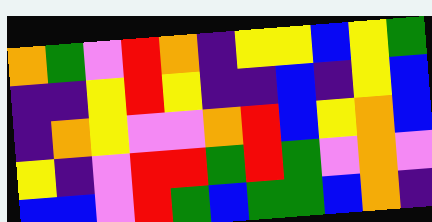[["orange", "green", "violet", "red", "orange", "indigo", "yellow", "yellow", "blue", "yellow", "green"], ["indigo", "indigo", "yellow", "red", "yellow", "indigo", "indigo", "blue", "indigo", "yellow", "blue"], ["indigo", "orange", "yellow", "violet", "violet", "orange", "red", "blue", "yellow", "orange", "blue"], ["yellow", "indigo", "violet", "red", "red", "green", "red", "green", "violet", "orange", "violet"], ["blue", "blue", "violet", "red", "green", "blue", "green", "green", "blue", "orange", "indigo"]]